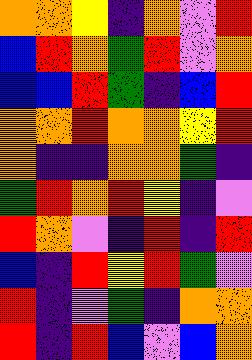[["orange", "orange", "yellow", "indigo", "orange", "violet", "red"], ["blue", "red", "orange", "green", "red", "violet", "orange"], ["blue", "blue", "red", "green", "indigo", "blue", "red"], ["orange", "orange", "red", "orange", "orange", "yellow", "red"], ["orange", "indigo", "indigo", "orange", "orange", "green", "indigo"], ["green", "red", "orange", "red", "yellow", "indigo", "violet"], ["red", "orange", "violet", "indigo", "red", "indigo", "red"], ["blue", "indigo", "red", "yellow", "red", "green", "violet"], ["red", "indigo", "violet", "green", "indigo", "orange", "orange"], ["red", "indigo", "red", "blue", "violet", "blue", "orange"]]